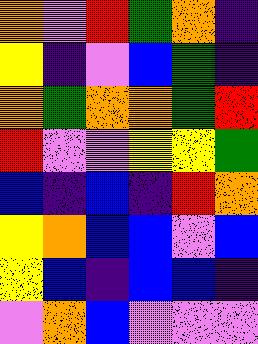[["orange", "violet", "red", "green", "orange", "indigo"], ["yellow", "indigo", "violet", "blue", "green", "indigo"], ["orange", "green", "orange", "orange", "green", "red"], ["red", "violet", "violet", "yellow", "yellow", "green"], ["blue", "indigo", "blue", "indigo", "red", "orange"], ["yellow", "orange", "blue", "blue", "violet", "blue"], ["yellow", "blue", "indigo", "blue", "blue", "indigo"], ["violet", "orange", "blue", "violet", "violet", "violet"]]